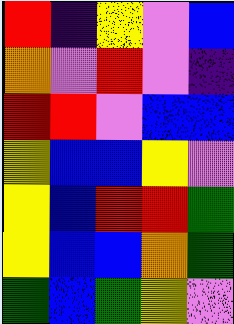[["red", "indigo", "yellow", "violet", "blue"], ["orange", "violet", "red", "violet", "indigo"], ["red", "red", "violet", "blue", "blue"], ["yellow", "blue", "blue", "yellow", "violet"], ["yellow", "blue", "red", "red", "green"], ["yellow", "blue", "blue", "orange", "green"], ["green", "blue", "green", "yellow", "violet"]]